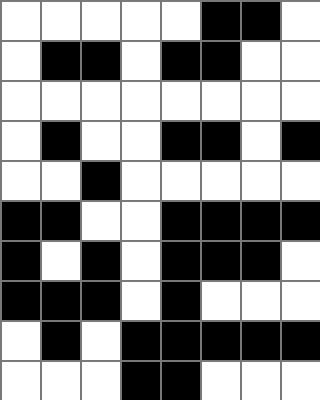[["white", "white", "white", "white", "white", "black", "black", "white"], ["white", "black", "black", "white", "black", "black", "white", "white"], ["white", "white", "white", "white", "white", "white", "white", "white"], ["white", "black", "white", "white", "black", "black", "white", "black"], ["white", "white", "black", "white", "white", "white", "white", "white"], ["black", "black", "white", "white", "black", "black", "black", "black"], ["black", "white", "black", "white", "black", "black", "black", "white"], ["black", "black", "black", "white", "black", "white", "white", "white"], ["white", "black", "white", "black", "black", "black", "black", "black"], ["white", "white", "white", "black", "black", "white", "white", "white"]]